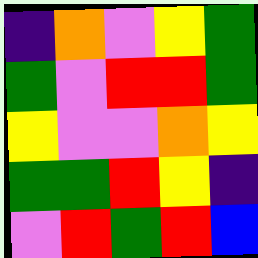[["indigo", "orange", "violet", "yellow", "green"], ["green", "violet", "red", "red", "green"], ["yellow", "violet", "violet", "orange", "yellow"], ["green", "green", "red", "yellow", "indigo"], ["violet", "red", "green", "red", "blue"]]